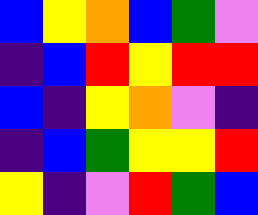[["blue", "yellow", "orange", "blue", "green", "violet"], ["indigo", "blue", "red", "yellow", "red", "red"], ["blue", "indigo", "yellow", "orange", "violet", "indigo"], ["indigo", "blue", "green", "yellow", "yellow", "red"], ["yellow", "indigo", "violet", "red", "green", "blue"]]